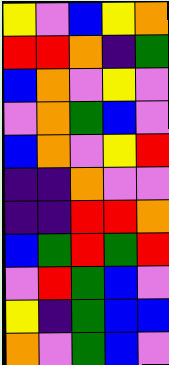[["yellow", "violet", "blue", "yellow", "orange"], ["red", "red", "orange", "indigo", "green"], ["blue", "orange", "violet", "yellow", "violet"], ["violet", "orange", "green", "blue", "violet"], ["blue", "orange", "violet", "yellow", "red"], ["indigo", "indigo", "orange", "violet", "violet"], ["indigo", "indigo", "red", "red", "orange"], ["blue", "green", "red", "green", "red"], ["violet", "red", "green", "blue", "violet"], ["yellow", "indigo", "green", "blue", "blue"], ["orange", "violet", "green", "blue", "violet"]]